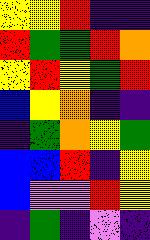[["yellow", "yellow", "red", "indigo", "indigo"], ["red", "green", "green", "red", "orange"], ["yellow", "red", "yellow", "green", "red"], ["blue", "yellow", "orange", "indigo", "indigo"], ["indigo", "green", "orange", "yellow", "green"], ["blue", "blue", "red", "indigo", "yellow"], ["blue", "violet", "violet", "red", "yellow"], ["indigo", "green", "indigo", "violet", "indigo"]]